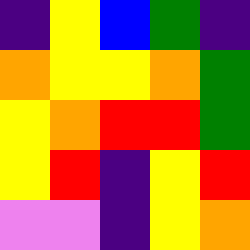[["indigo", "yellow", "blue", "green", "indigo"], ["orange", "yellow", "yellow", "orange", "green"], ["yellow", "orange", "red", "red", "green"], ["yellow", "red", "indigo", "yellow", "red"], ["violet", "violet", "indigo", "yellow", "orange"]]